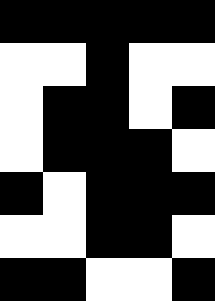[["black", "black", "black", "black", "black"], ["white", "white", "black", "white", "white"], ["white", "black", "black", "white", "black"], ["white", "black", "black", "black", "white"], ["black", "white", "black", "black", "black"], ["white", "white", "black", "black", "white"], ["black", "black", "white", "white", "black"]]